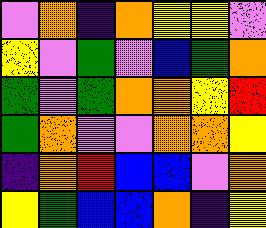[["violet", "orange", "indigo", "orange", "yellow", "yellow", "violet"], ["yellow", "violet", "green", "violet", "blue", "green", "orange"], ["green", "violet", "green", "orange", "orange", "yellow", "red"], ["green", "orange", "violet", "violet", "orange", "orange", "yellow"], ["indigo", "orange", "red", "blue", "blue", "violet", "orange"], ["yellow", "green", "blue", "blue", "orange", "indigo", "yellow"]]